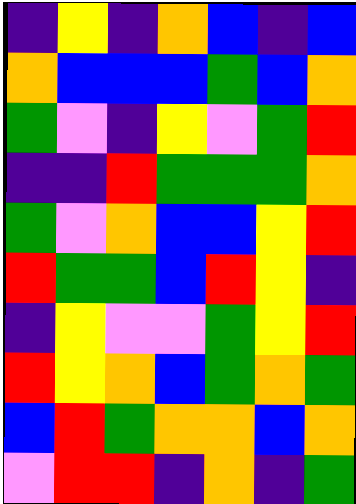[["indigo", "yellow", "indigo", "orange", "blue", "indigo", "blue"], ["orange", "blue", "blue", "blue", "green", "blue", "orange"], ["green", "violet", "indigo", "yellow", "violet", "green", "red"], ["indigo", "indigo", "red", "green", "green", "green", "orange"], ["green", "violet", "orange", "blue", "blue", "yellow", "red"], ["red", "green", "green", "blue", "red", "yellow", "indigo"], ["indigo", "yellow", "violet", "violet", "green", "yellow", "red"], ["red", "yellow", "orange", "blue", "green", "orange", "green"], ["blue", "red", "green", "orange", "orange", "blue", "orange"], ["violet", "red", "red", "indigo", "orange", "indigo", "green"]]